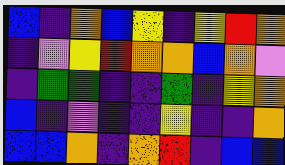[["blue", "indigo", "orange", "blue", "yellow", "indigo", "yellow", "red", "orange"], ["indigo", "violet", "yellow", "red", "orange", "orange", "blue", "orange", "violet"], ["indigo", "green", "green", "indigo", "indigo", "green", "indigo", "yellow", "orange"], ["blue", "indigo", "violet", "indigo", "indigo", "yellow", "indigo", "indigo", "orange"], ["blue", "blue", "orange", "indigo", "orange", "red", "indigo", "blue", "blue"]]